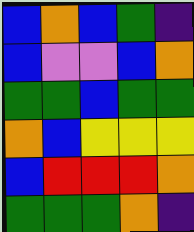[["blue", "orange", "blue", "green", "indigo"], ["blue", "violet", "violet", "blue", "orange"], ["green", "green", "blue", "green", "green"], ["orange", "blue", "yellow", "yellow", "yellow"], ["blue", "red", "red", "red", "orange"], ["green", "green", "green", "orange", "indigo"]]